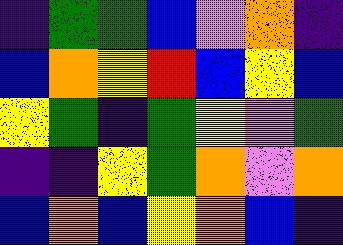[["indigo", "green", "green", "blue", "violet", "orange", "indigo"], ["blue", "orange", "yellow", "red", "blue", "yellow", "blue"], ["yellow", "green", "indigo", "green", "yellow", "violet", "green"], ["indigo", "indigo", "yellow", "green", "orange", "violet", "orange"], ["blue", "orange", "blue", "yellow", "orange", "blue", "indigo"]]